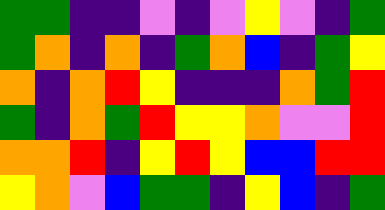[["green", "green", "indigo", "indigo", "violet", "indigo", "violet", "yellow", "violet", "indigo", "green"], ["green", "orange", "indigo", "orange", "indigo", "green", "orange", "blue", "indigo", "green", "yellow"], ["orange", "indigo", "orange", "red", "yellow", "indigo", "indigo", "indigo", "orange", "green", "red"], ["green", "indigo", "orange", "green", "red", "yellow", "yellow", "orange", "violet", "violet", "red"], ["orange", "orange", "red", "indigo", "yellow", "red", "yellow", "blue", "blue", "red", "red"], ["yellow", "orange", "violet", "blue", "green", "green", "indigo", "yellow", "blue", "indigo", "green"]]